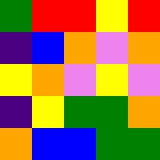[["green", "red", "red", "yellow", "red"], ["indigo", "blue", "orange", "violet", "orange"], ["yellow", "orange", "violet", "yellow", "violet"], ["indigo", "yellow", "green", "green", "orange"], ["orange", "blue", "blue", "green", "green"]]